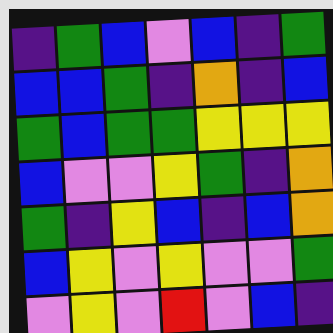[["indigo", "green", "blue", "violet", "blue", "indigo", "green"], ["blue", "blue", "green", "indigo", "orange", "indigo", "blue"], ["green", "blue", "green", "green", "yellow", "yellow", "yellow"], ["blue", "violet", "violet", "yellow", "green", "indigo", "orange"], ["green", "indigo", "yellow", "blue", "indigo", "blue", "orange"], ["blue", "yellow", "violet", "yellow", "violet", "violet", "green"], ["violet", "yellow", "violet", "red", "violet", "blue", "indigo"]]